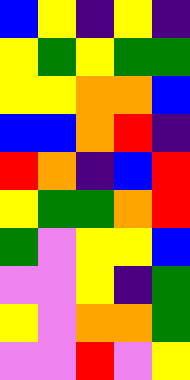[["blue", "yellow", "indigo", "yellow", "indigo"], ["yellow", "green", "yellow", "green", "green"], ["yellow", "yellow", "orange", "orange", "blue"], ["blue", "blue", "orange", "red", "indigo"], ["red", "orange", "indigo", "blue", "red"], ["yellow", "green", "green", "orange", "red"], ["green", "violet", "yellow", "yellow", "blue"], ["violet", "violet", "yellow", "indigo", "green"], ["yellow", "violet", "orange", "orange", "green"], ["violet", "violet", "red", "violet", "yellow"]]